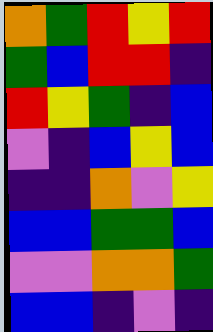[["orange", "green", "red", "yellow", "red"], ["green", "blue", "red", "red", "indigo"], ["red", "yellow", "green", "indigo", "blue"], ["violet", "indigo", "blue", "yellow", "blue"], ["indigo", "indigo", "orange", "violet", "yellow"], ["blue", "blue", "green", "green", "blue"], ["violet", "violet", "orange", "orange", "green"], ["blue", "blue", "indigo", "violet", "indigo"]]